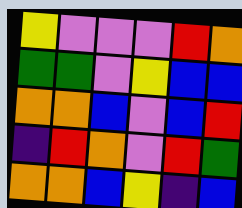[["yellow", "violet", "violet", "violet", "red", "orange"], ["green", "green", "violet", "yellow", "blue", "blue"], ["orange", "orange", "blue", "violet", "blue", "red"], ["indigo", "red", "orange", "violet", "red", "green"], ["orange", "orange", "blue", "yellow", "indigo", "blue"]]